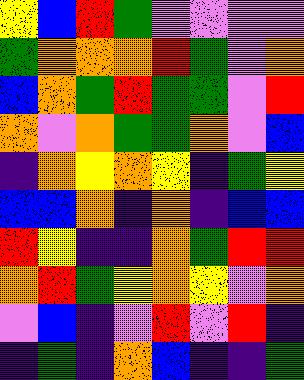[["yellow", "blue", "red", "green", "violet", "violet", "violet", "violet"], ["green", "orange", "orange", "orange", "red", "green", "violet", "orange"], ["blue", "orange", "green", "red", "green", "green", "violet", "red"], ["orange", "violet", "orange", "green", "green", "orange", "violet", "blue"], ["indigo", "orange", "yellow", "orange", "yellow", "indigo", "green", "yellow"], ["blue", "blue", "orange", "indigo", "orange", "indigo", "blue", "blue"], ["red", "yellow", "indigo", "indigo", "orange", "green", "red", "red"], ["orange", "red", "green", "yellow", "orange", "yellow", "violet", "orange"], ["violet", "blue", "indigo", "violet", "red", "violet", "red", "indigo"], ["indigo", "green", "indigo", "orange", "blue", "indigo", "indigo", "green"]]